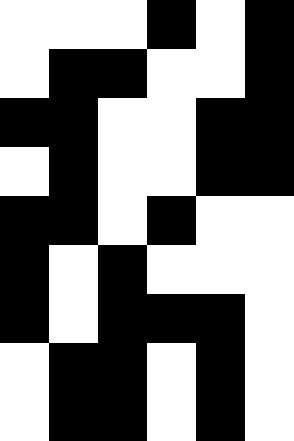[["white", "white", "white", "black", "white", "black"], ["white", "black", "black", "white", "white", "black"], ["black", "black", "white", "white", "black", "black"], ["white", "black", "white", "white", "black", "black"], ["black", "black", "white", "black", "white", "white"], ["black", "white", "black", "white", "white", "white"], ["black", "white", "black", "black", "black", "white"], ["white", "black", "black", "white", "black", "white"], ["white", "black", "black", "white", "black", "white"]]